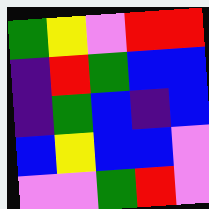[["green", "yellow", "violet", "red", "red"], ["indigo", "red", "green", "blue", "blue"], ["indigo", "green", "blue", "indigo", "blue"], ["blue", "yellow", "blue", "blue", "violet"], ["violet", "violet", "green", "red", "violet"]]